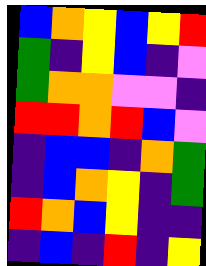[["blue", "orange", "yellow", "blue", "yellow", "red"], ["green", "indigo", "yellow", "blue", "indigo", "violet"], ["green", "orange", "orange", "violet", "violet", "indigo"], ["red", "red", "orange", "red", "blue", "violet"], ["indigo", "blue", "blue", "indigo", "orange", "green"], ["indigo", "blue", "orange", "yellow", "indigo", "green"], ["red", "orange", "blue", "yellow", "indigo", "indigo"], ["indigo", "blue", "indigo", "red", "indigo", "yellow"]]